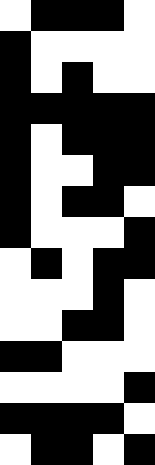[["white", "black", "black", "black", "white"], ["black", "white", "white", "white", "white"], ["black", "white", "black", "white", "white"], ["black", "black", "black", "black", "black"], ["black", "white", "black", "black", "black"], ["black", "white", "white", "black", "black"], ["black", "white", "black", "black", "white"], ["black", "white", "white", "white", "black"], ["white", "black", "white", "black", "black"], ["white", "white", "white", "black", "white"], ["white", "white", "black", "black", "white"], ["black", "black", "white", "white", "white"], ["white", "white", "white", "white", "black"], ["black", "black", "black", "black", "white"], ["white", "black", "black", "white", "black"]]